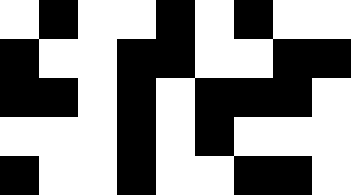[["white", "black", "white", "white", "black", "white", "black", "white", "white"], ["black", "white", "white", "black", "black", "white", "white", "black", "black"], ["black", "black", "white", "black", "white", "black", "black", "black", "white"], ["white", "white", "white", "black", "white", "black", "white", "white", "white"], ["black", "white", "white", "black", "white", "white", "black", "black", "white"]]